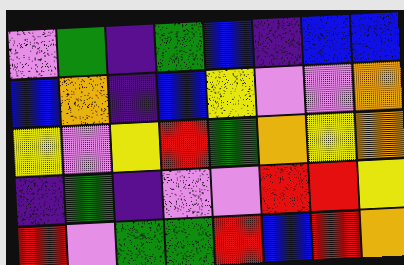[["violet", "green", "indigo", "green", "blue", "indigo", "blue", "blue"], ["blue", "orange", "indigo", "blue", "yellow", "violet", "violet", "orange"], ["yellow", "violet", "yellow", "red", "green", "orange", "yellow", "orange"], ["indigo", "green", "indigo", "violet", "violet", "red", "red", "yellow"], ["red", "violet", "green", "green", "red", "blue", "red", "orange"]]